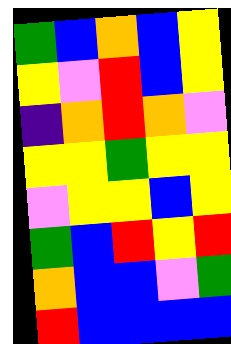[["green", "blue", "orange", "blue", "yellow"], ["yellow", "violet", "red", "blue", "yellow"], ["indigo", "orange", "red", "orange", "violet"], ["yellow", "yellow", "green", "yellow", "yellow"], ["violet", "yellow", "yellow", "blue", "yellow"], ["green", "blue", "red", "yellow", "red"], ["orange", "blue", "blue", "violet", "green"], ["red", "blue", "blue", "blue", "blue"]]